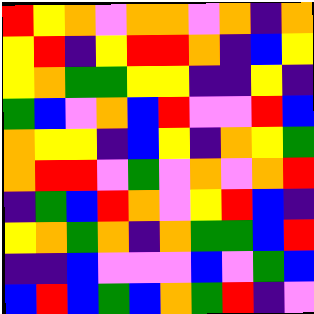[["red", "yellow", "orange", "violet", "orange", "orange", "violet", "orange", "indigo", "orange"], ["yellow", "red", "indigo", "yellow", "red", "red", "orange", "indigo", "blue", "yellow"], ["yellow", "orange", "green", "green", "yellow", "yellow", "indigo", "indigo", "yellow", "indigo"], ["green", "blue", "violet", "orange", "blue", "red", "violet", "violet", "red", "blue"], ["orange", "yellow", "yellow", "indigo", "blue", "yellow", "indigo", "orange", "yellow", "green"], ["orange", "red", "red", "violet", "green", "violet", "orange", "violet", "orange", "red"], ["indigo", "green", "blue", "red", "orange", "violet", "yellow", "red", "blue", "indigo"], ["yellow", "orange", "green", "orange", "indigo", "orange", "green", "green", "blue", "red"], ["indigo", "indigo", "blue", "violet", "violet", "violet", "blue", "violet", "green", "blue"], ["blue", "red", "blue", "green", "blue", "orange", "green", "red", "indigo", "violet"]]